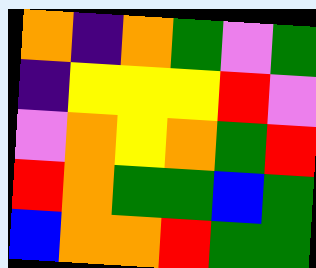[["orange", "indigo", "orange", "green", "violet", "green"], ["indigo", "yellow", "yellow", "yellow", "red", "violet"], ["violet", "orange", "yellow", "orange", "green", "red"], ["red", "orange", "green", "green", "blue", "green"], ["blue", "orange", "orange", "red", "green", "green"]]